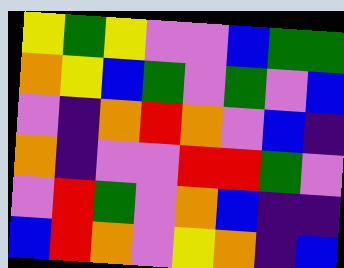[["yellow", "green", "yellow", "violet", "violet", "blue", "green", "green"], ["orange", "yellow", "blue", "green", "violet", "green", "violet", "blue"], ["violet", "indigo", "orange", "red", "orange", "violet", "blue", "indigo"], ["orange", "indigo", "violet", "violet", "red", "red", "green", "violet"], ["violet", "red", "green", "violet", "orange", "blue", "indigo", "indigo"], ["blue", "red", "orange", "violet", "yellow", "orange", "indigo", "blue"]]